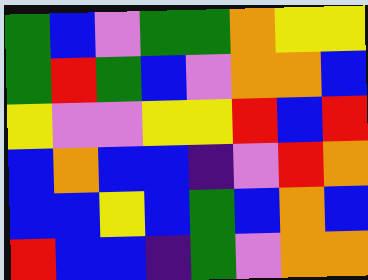[["green", "blue", "violet", "green", "green", "orange", "yellow", "yellow"], ["green", "red", "green", "blue", "violet", "orange", "orange", "blue"], ["yellow", "violet", "violet", "yellow", "yellow", "red", "blue", "red"], ["blue", "orange", "blue", "blue", "indigo", "violet", "red", "orange"], ["blue", "blue", "yellow", "blue", "green", "blue", "orange", "blue"], ["red", "blue", "blue", "indigo", "green", "violet", "orange", "orange"]]